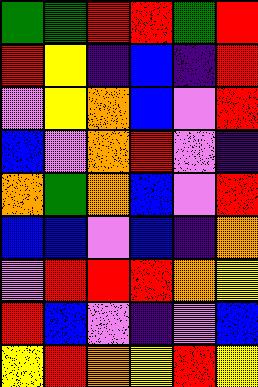[["green", "green", "red", "red", "green", "red"], ["red", "yellow", "indigo", "blue", "indigo", "red"], ["violet", "yellow", "orange", "blue", "violet", "red"], ["blue", "violet", "orange", "red", "violet", "indigo"], ["orange", "green", "orange", "blue", "violet", "red"], ["blue", "blue", "violet", "blue", "indigo", "orange"], ["violet", "red", "red", "red", "orange", "yellow"], ["red", "blue", "violet", "indigo", "violet", "blue"], ["yellow", "red", "orange", "yellow", "red", "yellow"]]